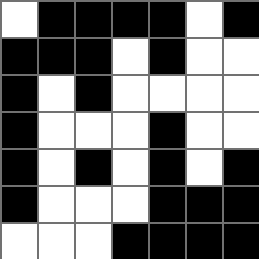[["white", "black", "black", "black", "black", "white", "black"], ["black", "black", "black", "white", "black", "white", "white"], ["black", "white", "black", "white", "white", "white", "white"], ["black", "white", "white", "white", "black", "white", "white"], ["black", "white", "black", "white", "black", "white", "black"], ["black", "white", "white", "white", "black", "black", "black"], ["white", "white", "white", "black", "black", "black", "black"]]